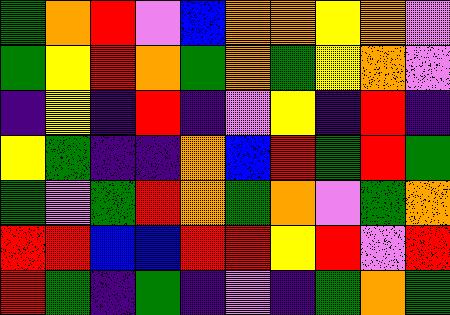[["green", "orange", "red", "violet", "blue", "orange", "orange", "yellow", "orange", "violet"], ["green", "yellow", "red", "orange", "green", "orange", "green", "yellow", "orange", "violet"], ["indigo", "yellow", "indigo", "red", "indigo", "violet", "yellow", "indigo", "red", "indigo"], ["yellow", "green", "indigo", "indigo", "orange", "blue", "red", "green", "red", "green"], ["green", "violet", "green", "red", "orange", "green", "orange", "violet", "green", "orange"], ["red", "red", "blue", "blue", "red", "red", "yellow", "red", "violet", "red"], ["red", "green", "indigo", "green", "indigo", "violet", "indigo", "green", "orange", "green"]]